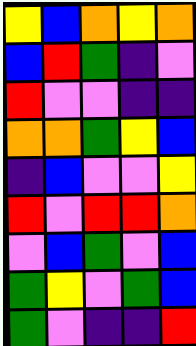[["yellow", "blue", "orange", "yellow", "orange"], ["blue", "red", "green", "indigo", "violet"], ["red", "violet", "violet", "indigo", "indigo"], ["orange", "orange", "green", "yellow", "blue"], ["indigo", "blue", "violet", "violet", "yellow"], ["red", "violet", "red", "red", "orange"], ["violet", "blue", "green", "violet", "blue"], ["green", "yellow", "violet", "green", "blue"], ["green", "violet", "indigo", "indigo", "red"]]